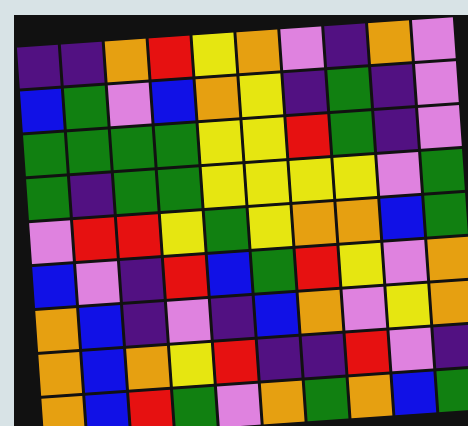[["indigo", "indigo", "orange", "red", "yellow", "orange", "violet", "indigo", "orange", "violet"], ["blue", "green", "violet", "blue", "orange", "yellow", "indigo", "green", "indigo", "violet"], ["green", "green", "green", "green", "yellow", "yellow", "red", "green", "indigo", "violet"], ["green", "indigo", "green", "green", "yellow", "yellow", "yellow", "yellow", "violet", "green"], ["violet", "red", "red", "yellow", "green", "yellow", "orange", "orange", "blue", "green"], ["blue", "violet", "indigo", "red", "blue", "green", "red", "yellow", "violet", "orange"], ["orange", "blue", "indigo", "violet", "indigo", "blue", "orange", "violet", "yellow", "orange"], ["orange", "blue", "orange", "yellow", "red", "indigo", "indigo", "red", "violet", "indigo"], ["orange", "blue", "red", "green", "violet", "orange", "green", "orange", "blue", "green"]]